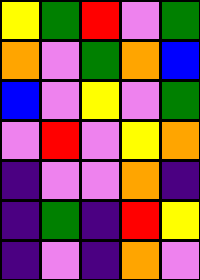[["yellow", "green", "red", "violet", "green"], ["orange", "violet", "green", "orange", "blue"], ["blue", "violet", "yellow", "violet", "green"], ["violet", "red", "violet", "yellow", "orange"], ["indigo", "violet", "violet", "orange", "indigo"], ["indigo", "green", "indigo", "red", "yellow"], ["indigo", "violet", "indigo", "orange", "violet"]]